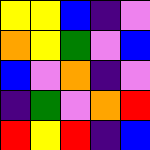[["yellow", "yellow", "blue", "indigo", "violet"], ["orange", "yellow", "green", "violet", "blue"], ["blue", "violet", "orange", "indigo", "violet"], ["indigo", "green", "violet", "orange", "red"], ["red", "yellow", "red", "indigo", "blue"]]